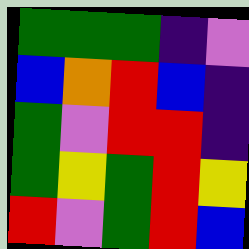[["green", "green", "green", "indigo", "violet"], ["blue", "orange", "red", "blue", "indigo"], ["green", "violet", "red", "red", "indigo"], ["green", "yellow", "green", "red", "yellow"], ["red", "violet", "green", "red", "blue"]]